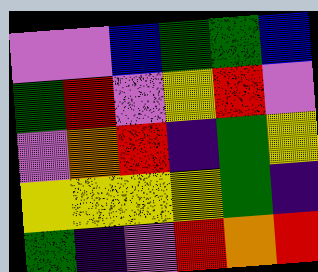[["violet", "violet", "blue", "green", "green", "blue"], ["green", "red", "violet", "yellow", "red", "violet"], ["violet", "orange", "red", "indigo", "green", "yellow"], ["yellow", "yellow", "yellow", "yellow", "green", "indigo"], ["green", "indigo", "violet", "red", "orange", "red"]]